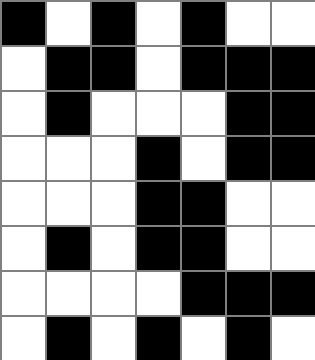[["black", "white", "black", "white", "black", "white", "white"], ["white", "black", "black", "white", "black", "black", "black"], ["white", "black", "white", "white", "white", "black", "black"], ["white", "white", "white", "black", "white", "black", "black"], ["white", "white", "white", "black", "black", "white", "white"], ["white", "black", "white", "black", "black", "white", "white"], ["white", "white", "white", "white", "black", "black", "black"], ["white", "black", "white", "black", "white", "black", "white"]]